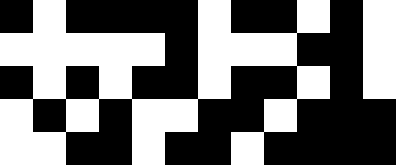[["black", "white", "black", "black", "black", "black", "white", "black", "black", "white", "black", "white"], ["white", "white", "white", "white", "white", "black", "white", "white", "white", "black", "black", "white"], ["black", "white", "black", "white", "black", "black", "white", "black", "black", "white", "black", "white"], ["white", "black", "white", "black", "white", "white", "black", "black", "white", "black", "black", "black"], ["white", "white", "black", "black", "white", "black", "black", "white", "black", "black", "black", "black"]]